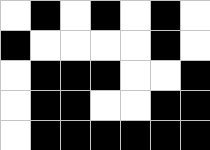[["white", "black", "white", "black", "white", "black", "white"], ["black", "white", "white", "white", "white", "black", "white"], ["white", "black", "black", "black", "white", "white", "black"], ["white", "black", "black", "white", "white", "black", "black"], ["white", "black", "black", "black", "black", "black", "black"]]